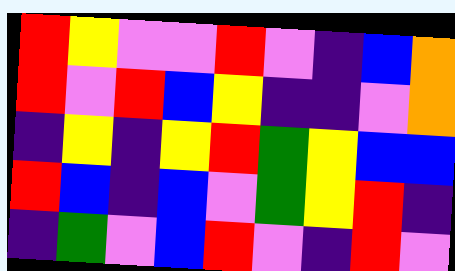[["red", "yellow", "violet", "violet", "red", "violet", "indigo", "blue", "orange"], ["red", "violet", "red", "blue", "yellow", "indigo", "indigo", "violet", "orange"], ["indigo", "yellow", "indigo", "yellow", "red", "green", "yellow", "blue", "blue"], ["red", "blue", "indigo", "blue", "violet", "green", "yellow", "red", "indigo"], ["indigo", "green", "violet", "blue", "red", "violet", "indigo", "red", "violet"]]